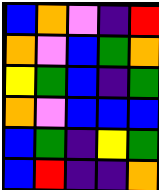[["blue", "orange", "violet", "indigo", "red"], ["orange", "violet", "blue", "green", "orange"], ["yellow", "green", "blue", "indigo", "green"], ["orange", "violet", "blue", "blue", "blue"], ["blue", "green", "indigo", "yellow", "green"], ["blue", "red", "indigo", "indigo", "orange"]]